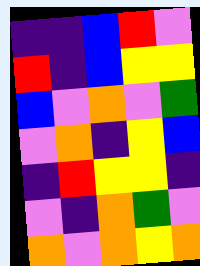[["indigo", "indigo", "blue", "red", "violet"], ["red", "indigo", "blue", "yellow", "yellow"], ["blue", "violet", "orange", "violet", "green"], ["violet", "orange", "indigo", "yellow", "blue"], ["indigo", "red", "yellow", "yellow", "indigo"], ["violet", "indigo", "orange", "green", "violet"], ["orange", "violet", "orange", "yellow", "orange"]]